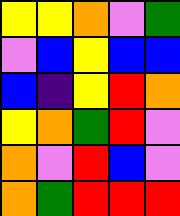[["yellow", "yellow", "orange", "violet", "green"], ["violet", "blue", "yellow", "blue", "blue"], ["blue", "indigo", "yellow", "red", "orange"], ["yellow", "orange", "green", "red", "violet"], ["orange", "violet", "red", "blue", "violet"], ["orange", "green", "red", "red", "red"]]